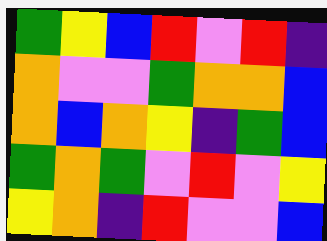[["green", "yellow", "blue", "red", "violet", "red", "indigo"], ["orange", "violet", "violet", "green", "orange", "orange", "blue"], ["orange", "blue", "orange", "yellow", "indigo", "green", "blue"], ["green", "orange", "green", "violet", "red", "violet", "yellow"], ["yellow", "orange", "indigo", "red", "violet", "violet", "blue"]]